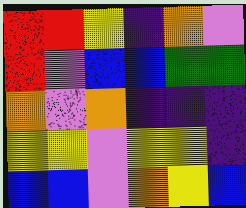[["red", "red", "yellow", "indigo", "orange", "violet"], ["red", "violet", "blue", "blue", "green", "green"], ["orange", "violet", "orange", "indigo", "indigo", "indigo"], ["yellow", "yellow", "violet", "yellow", "yellow", "indigo"], ["blue", "blue", "violet", "orange", "yellow", "blue"]]